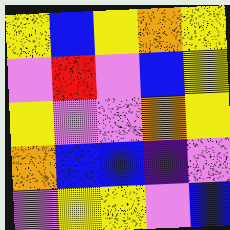[["yellow", "blue", "yellow", "orange", "yellow"], ["violet", "red", "violet", "blue", "yellow"], ["yellow", "violet", "violet", "orange", "yellow"], ["orange", "blue", "blue", "indigo", "violet"], ["violet", "yellow", "yellow", "violet", "blue"]]